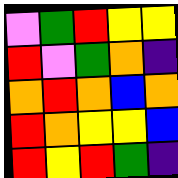[["violet", "green", "red", "yellow", "yellow"], ["red", "violet", "green", "orange", "indigo"], ["orange", "red", "orange", "blue", "orange"], ["red", "orange", "yellow", "yellow", "blue"], ["red", "yellow", "red", "green", "indigo"]]